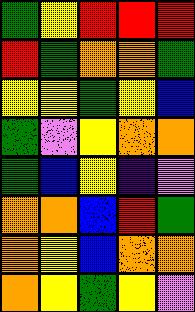[["green", "yellow", "red", "red", "red"], ["red", "green", "orange", "orange", "green"], ["yellow", "yellow", "green", "yellow", "blue"], ["green", "violet", "yellow", "orange", "orange"], ["green", "blue", "yellow", "indigo", "violet"], ["orange", "orange", "blue", "red", "green"], ["orange", "yellow", "blue", "orange", "orange"], ["orange", "yellow", "green", "yellow", "violet"]]